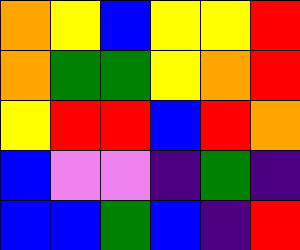[["orange", "yellow", "blue", "yellow", "yellow", "red"], ["orange", "green", "green", "yellow", "orange", "red"], ["yellow", "red", "red", "blue", "red", "orange"], ["blue", "violet", "violet", "indigo", "green", "indigo"], ["blue", "blue", "green", "blue", "indigo", "red"]]